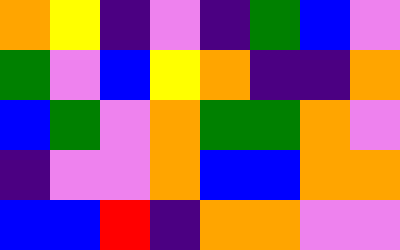[["orange", "yellow", "indigo", "violet", "indigo", "green", "blue", "violet"], ["green", "violet", "blue", "yellow", "orange", "indigo", "indigo", "orange"], ["blue", "green", "violet", "orange", "green", "green", "orange", "violet"], ["indigo", "violet", "violet", "orange", "blue", "blue", "orange", "orange"], ["blue", "blue", "red", "indigo", "orange", "orange", "violet", "violet"]]